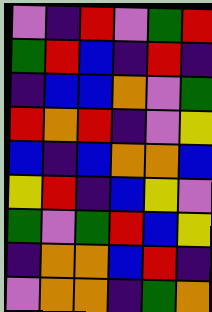[["violet", "indigo", "red", "violet", "green", "red"], ["green", "red", "blue", "indigo", "red", "indigo"], ["indigo", "blue", "blue", "orange", "violet", "green"], ["red", "orange", "red", "indigo", "violet", "yellow"], ["blue", "indigo", "blue", "orange", "orange", "blue"], ["yellow", "red", "indigo", "blue", "yellow", "violet"], ["green", "violet", "green", "red", "blue", "yellow"], ["indigo", "orange", "orange", "blue", "red", "indigo"], ["violet", "orange", "orange", "indigo", "green", "orange"]]